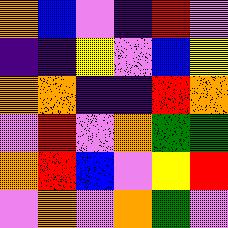[["orange", "blue", "violet", "indigo", "red", "violet"], ["indigo", "indigo", "yellow", "violet", "blue", "yellow"], ["orange", "orange", "indigo", "indigo", "red", "orange"], ["violet", "red", "violet", "orange", "green", "green"], ["orange", "red", "blue", "violet", "yellow", "red"], ["violet", "orange", "violet", "orange", "green", "violet"]]